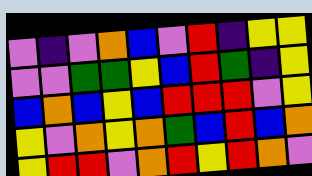[["violet", "indigo", "violet", "orange", "blue", "violet", "red", "indigo", "yellow", "yellow"], ["violet", "violet", "green", "green", "yellow", "blue", "red", "green", "indigo", "yellow"], ["blue", "orange", "blue", "yellow", "blue", "red", "red", "red", "violet", "yellow"], ["yellow", "violet", "orange", "yellow", "orange", "green", "blue", "red", "blue", "orange"], ["yellow", "red", "red", "violet", "orange", "red", "yellow", "red", "orange", "violet"]]